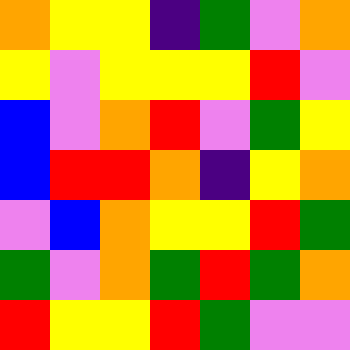[["orange", "yellow", "yellow", "indigo", "green", "violet", "orange"], ["yellow", "violet", "yellow", "yellow", "yellow", "red", "violet"], ["blue", "violet", "orange", "red", "violet", "green", "yellow"], ["blue", "red", "red", "orange", "indigo", "yellow", "orange"], ["violet", "blue", "orange", "yellow", "yellow", "red", "green"], ["green", "violet", "orange", "green", "red", "green", "orange"], ["red", "yellow", "yellow", "red", "green", "violet", "violet"]]